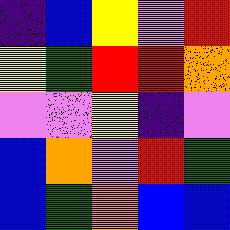[["indigo", "blue", "yellow", "violet", "red"], ["yellow", "green", "red", "red", "orange"], ["violet", "violet", "yellow", "indigo", "violet"], ["blue", "orange", "violet", "red", "green"], ["blue", "green", "orange", "blue", "blue"]]